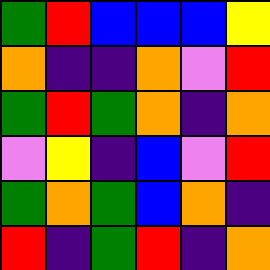[["green", "red", "blue", "blue", "blue", "yellow"], ["orange", "indigo", "indigo", "orange", "violet", "red"], ["green", "red", "green", "orange", "indigo", "orange"], ["violet", "yellow", "indigo", "blue", "violet", "red"], ["green", "orange", "green", "blue", "orange", "indigo"], ["red", "indigo", "green", "red", "indigo", "orange"]]